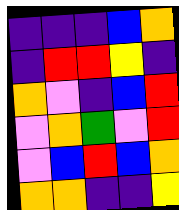[["indigo", "indigo", "indigo", "blue", "orange"], ["indigo", "red", "red", "yellow", "indigo"], ["orange", "violet", "indigo", "blue", "red"], ["violet", "orange", "green", "violet", "red"], ["violet", "blue", "red", "blue", "orange"], ["orange", "orange", "indigo", "indigo", "yellow"]]